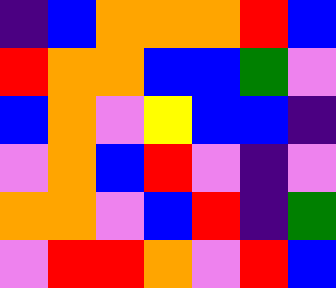[["indigo", "blue", "orange", "orange", "orange", "red", "blue"], ["red", "orange", "orange", "blue", "blue", "green", "violet"], ["blue", "orange", "violet", "yellow", "blue", "blue", "indigo"], ["violet", "orange", "blue", "red", "violet", "indigo", "violet"], ["orange", "orange", "violet", "blue", "red", "indigo", "green"], ["violet", "red", "red", "orange", "violet", "red", "blue"]]